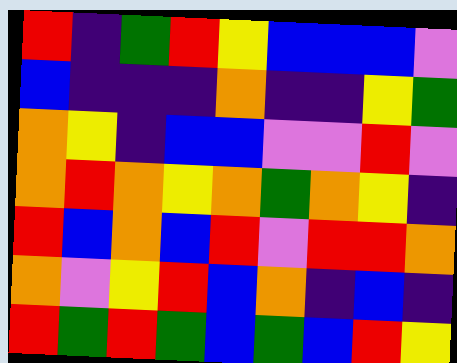[["red", "indigo", "green", "red", "yellow", "blue", "blue", "blue", "violet"], ["blue", "indigo", "indigo", "indigo", "orange", "indigo", "indigo", "yellow", "green"], ["orange", "yellow", "indigo", "blue", "blue", "violet", "violet", "red", "violet"], ["orange", "red", "orange", "yellow", "orange", "green", "orange", "yellow", "indigo"], ["red", "blue", "orange", "blue", "red", "violet", "red", "red", "orange"], ["orange", "violet", "yellow", "red", "blue", "orange", "indigo", "blue", "indigo"], ["red", "green", "red", "green", "blue", "green", "blue", "red", "yellow"]]